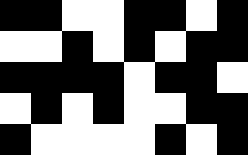[["black", "black", "white", "white", "black", "black", "white", "black"], ["white", "white", "black", "white", "black", "white", "black", "black"], ["black", "black", "black", "black", "white", "black", "black", "white"], ["white", "black", "white", "black", "white", "white", "black", "black"], ["black", "white", "white", "white", "white", "black", "white", "black"]]